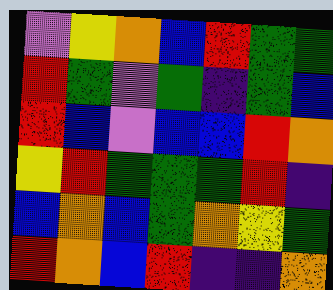[["violet", "yellow", "orange", "blue", "red", "green", "green"], ["red", "green", "violet", "green", "indigo", "green", "blue"], ["red", "blue", "violet", "blue", "blue", "red", "orange"], ["yellow", "red", "green", "green", "green", "red", "indigo"], ["blue", "orange", "blue", "green", "orange", "yellow", "green"], ["red", "orange", "blue", "red", "indigo", "indigo", "orange"]]